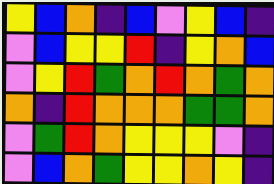[["yellow", "blue", "orange", "indigo", "blue", "violet", "yellow", "blue", "indigo"], ["violet", "blue", "yellow", "yellow", "red", "indigo", "yellow", "orange", "blue"], ["violet", "yellow", "red", "green", "orange", "red", "orange", "green", "orange"], ["orange", "indigo", "red", "orange", "orange", "orange", "green", "green", "orange"], ["violet", "green", "red", "orange", "yellow", "yellow", "yellow", "violet", "indigo"], ["violet", "blue", "orange", "green", "yellow", "yellow", "orange", "yellow", "indigo"]]